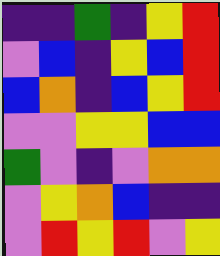[["indigo", "indigo", "green", "indigo", "yellow", "red"], ["violet", "blue", "indigo", "yellow", "blue", "red"], ["blue", "orange", "indigo", "blue", "yellow", "red"], ["violet", "violet", "yellow", "yellow", "blue", "blue"], ["green", "violet", "indigo", "violet", "orange", "orange"], ["violet", "yellow", "orange", "blue", "indigo", "indigo"], ["violet", "red", "yellow", "red", "violet", "yellow"]]